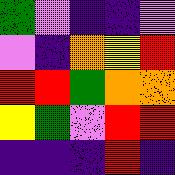[["green", "violet", "indigo", "indigo", "violet"], ["violet", "indigo", "orange", "yellow", "red"], ["red", "red", "green", "orange", "orange"], ["yellow", "green", "violet", "red", "red"], ["indigo", "indigo", "indigo", "red", "indigo"]]